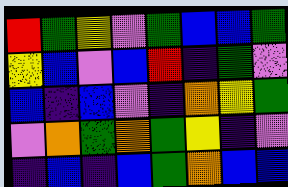[["red", "green", "yellow", "violet", "green", "blue", "blue", "green"], ["yellow", "blue", "violet", "blue", "red", "indigo", "green", "violet"], ["blue", "indigo", "blue", "violet", "indigo", "orange", "yellow", "green"], ["violet", "orange", "green", "orange", "green", "yellow", "indigo", "violet"], ["indigo", "blue", "indigo", "blue", "green", "orange", "blue", "blue"]]